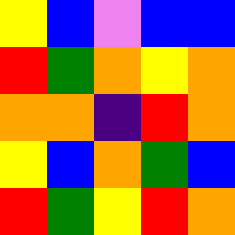[["yellow", "blue", "violet", "blue", "blue"], ["red", "green", "orange", "yellow", "orange"], ["orange", "orange", "indigo", "red", "orange"], ["yellow", "blue", "orange", "green", "blue"], ["red", "green", "yellow", "red", "orange"]]